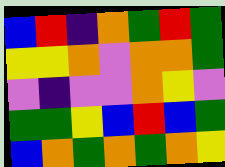[["blue", "red", "indigo", "orange", "green", "red", "green"], ["yellow", "yellow", "orange", "violet", "orange", "orange", "green"], ["violet", "indigo", "violet", "violet", "orange", "yellow", "violet"], ["green", "green", "yellow", "blue", "red", "blue", "green"], ["blue", "orange", "green", "orange", "green", "orange", "yellow"]]